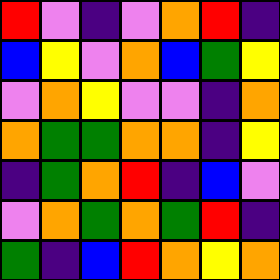[["red", "violet", "indigo", "violet", "orange", "red", "indigo"], ["blue", "yellow", "violet", "orange", "blue", "green", "yellow"], ["violet", "orange", "yellow", "violet", "violet", "indigo", "orange"], ["orange", "green", "green", "orange", "orange", "indigo", "yellow"], ["indigo", "green", "orange", "red", "indigo", "blue", "violet"], ["violet", "orange", "green", "orange", "green", "red", "indigo"], ["green", "indigo", "blue", "red", "orange", "yellow", "orange"]]